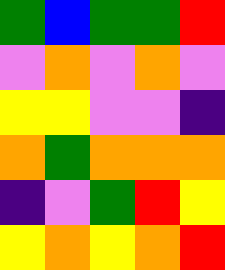[["green", "blue", "green", "green", "red"], ["violet", "orange", "violet", "orange", "violet"], ["yellow", "yellow", "violet", "violet", "indigo"], ["orange", "green", "orange", "orange", "orange"], ["indigo", "violet", "green", "red", "yellow"], ["yellow", "orange", "yellow", "orange", "red"]]